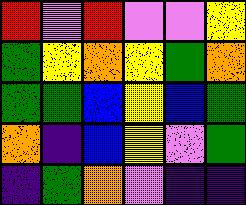[["red", "violet", "red", "violet", "violet", "yellow"], ["green", "yellow", "orange", "yellow", "green", "orange"], ["green", "green", "blue", "yellow", "blue", "green"], ["orange", "indigo", "blue", "yellow", "violet", "green"], ["indigo", "green", "orange", "violet", "indigo", "indigo"]]